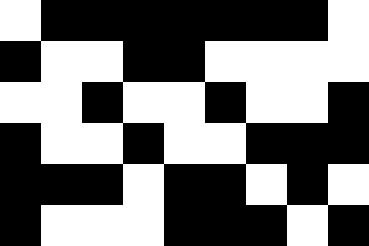[["white", "black", "black", "black", "black", "black", "black", "black", "white"], ["black", "white", "white", "black", "black", "white", "white", "white", "white"], ["white", "white", "black", "white", "white", "black", "white", "white", "black"], ["black", "white", "white", "black", "white", "white", "black", "black", "black"], ["black", "black", "black", "white", "black", "black", "white", "black", "white"], ["black", "white", "white", "white", "black", "black", "black", "white", "black"]]